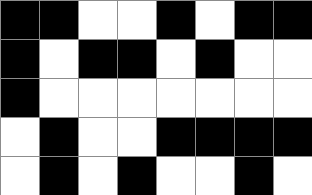[["black", "black", "white", "white", "black", "white", "black", "black"], ["black", "white", "black", "black", "white", "black", "white", "white"], ["black", "white", "white", "white", "white", "white", "white", "white"], ["white", "black", "white", "white", "black", "black", "black", "black"], ["white", "black", "white", "black", "white", "white", "black", "white"]]